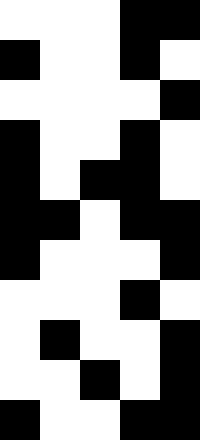[["white", "white", "white", "black", "black"], ["black", "white", "white", "black", "white"], ["white", "white", "white", "white", "black"], ["black", "white", "white", "black", "white"], ["black", "white", "black", "black", "white"], ["black", "black", "white", "black", "black"], ["black", "white", "white", "white", "black"], ["white", "white", "white", "black", "white"], ["white", "black", "white", "white", "black"], ["white", "white", "black", "white", "black"], ["black", "white", "white", "black", "black"]]